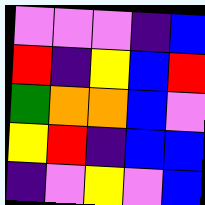[["violet", "violet", "violet", "indigo", "blue"], ["red", "indigo", "yellow", "blue", "red"], ["green", "orange", "orange", "blue", "violet"], ["yellow", "red", "indigo", "blue", "blue"], ["indigo", "violet", "yellow", "violet", "blue"]]